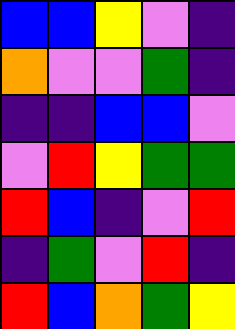[["blue", "blue", "yellow", "violet", "indigo"], ["orange", "violet", "violet", "green", "indigo"], ["indigo", "indigo", "blue", "blue", "violet"], ["violet", "red", "yellow", "green", "green"], ["red", "blue", "indigo", "violet", "red"], ["indigo", "green", "violet", "red", "indigo"], ["red", "blue", "orange", "green", "yellow"]]